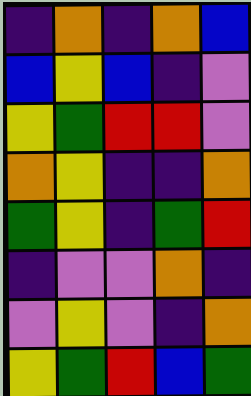[["indigo", "orange", "indigo", "orange", "blue"], ["blue", "yellow", "blue", "indigo", "violet"], ["yellow", "green", "red", "red", "violet"], ["orange", "yellow", "indigo", "indigo", "orange"], ["green", "yellow", "indigo", "green", "red"], ["indigo", "violet", "violet", "orange", "indigo"], ["violet", "yellow", "violet", "indigo", "orange"], ["yellow", "green", "red", "blue", "green"]]